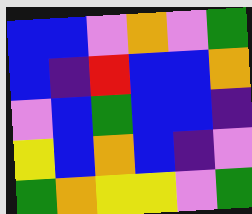[["blue", "blue", "violet", "orange", "violet", "green"], ["blue", "indigo", "red", "blue", "blue", "orange"], ["violet", "blue", "green", "blue", "blue", "indigo"], ["yellow", "blue", "orange", "blue", "indigo", "violet"], ["green", "orange", "yellow", "yellow", "violet", "green"]]